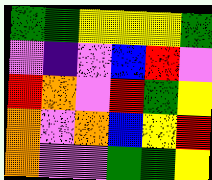[["green", "green", "yellow", "yellow", "yellow", "green"], ["violet", "indigo", "violet", "blue", "red", "violet"], ["red", "orange", "violet", "red", "green", "yellow"], ["orange", "violet", "orange", "blue", "yellow", "red"], ["orange", "violet", "violet", "green", "green", "yellow"]]